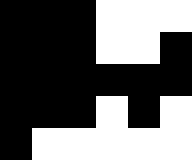[["black", "black", "black", "white", "white", "white"], ["black", "black", "black", "white", "white", "black"], ["black", "black", "black", "black", "black", "black"], ["black", "black", "black", "white", "black", "white"], ["black", "white", "white", "white", "white", "white"]]